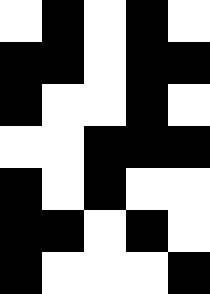[["white", "black", "white", "black", "white"], ["black", "black", "white", "black", "black"], ["black", "white", "white", "black", "white"], ["white", "white", "black", "black", "black"], ["black", "white", "black", "white", "white"], ["black", "black", "white", "black", "white"], ["black", "white", "white", "white", "black"]]